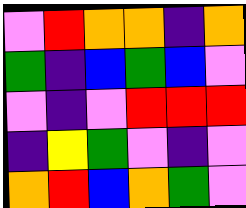[["violet", "red", "orange", "orange", "indigo", "orange"], ["green", "indigo", "blue", "green", "blue", "violet"], ["violet", "indigo", "violet", "red", "red", "red"], ["indigo", "yellow", "green", "violet", "indigo", "violet"], ["orange", "red", "blue", "orange", "green", "violet"]]